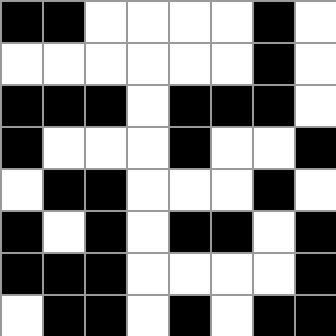[["black", "black", "white", "white", "white", "white", "black", "white"], ["white", "white", "white", "white", "white", "white", "black", "white"], ["black", "black", "black", "white", "black", "black", "black", "white"], ["black", "white", "white", "white", "black", "white", "white", "black"], ["white", "black", "black", "white", "white", "white", "black", "white"], ["black", "white", "black", "white", "black", "black", "white", "black"], ["black", "black", "black", "white", "white", "white", "white", "black"], ["white", "black", "black", "white", "black", "white", "black", "black"]]